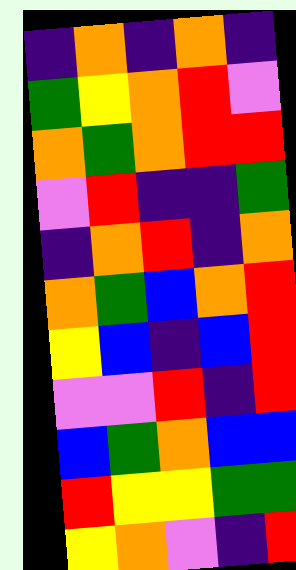[["indigo", "orange", "indigo", "orange", "indigo"], ["green", "yellow", "orange", "red", "violet"], ["orange", "green", "orange", "red", "red"], ["violet", "red", "indigo", "indigo", "green"], ["indigo", "orange", "red", "indigo", "orange"], ["orange", "green", "blue", "orange", "red"], ["yellow", "blue", "indigo", "blue", "red"], ["violet", "violet", "red", "indigo", "red"], ["blue", "green", "orange", "blue", "blue"], ["red", "yellow", "yellow", "green", "green"], ["yellow", "orange", "violet", "indigo", "red"]]